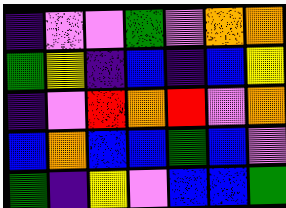[["indigo", "violet", "violet", "green", "violet", "orange", "orange"], ["green", "yellow", "indigo", "blue", "indigo", "blue", "yellow"], ["indigo", "violet", "red", "orange", "red", "violet", "orange"], ["blue", "orange", "blue", "blue", "green", "blue", "violet"], ["green", "indigo", "yellow", "violet", "blue", "blue", "green"]]